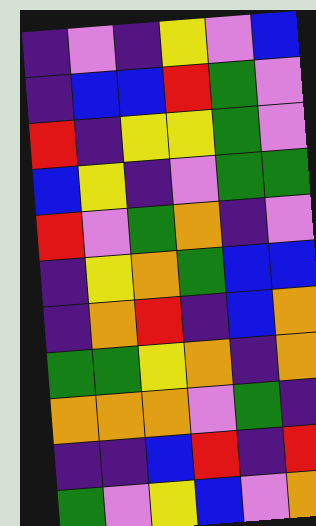[["indigo", "violet", "indigo", "yellow", "violet", "blue"], ["indigo", "blue", "blue", "red", "green", "violet"], ["red", "indigo", "yellow", "yellow", "green", "violet"], ["blue", "yellow", "indigo", "violet", "green", "green"], ["red", "violet", "green", "orange", "indigo", "violet"], ["indigo", "yellow", "orange", "green", "blue", "blue"], ["indigo", "orange", "red", "indigo", "blue", "orange"], ["green", "green", "yellow", "orange", "indigo", "orange"], ["orange", "orange", "orange", "violet", "green", "indigo"], ["indigo", "indigo", "blue", "red", "indigo", "red"], ["green", "violet", "yellow", "blue", "violet", "orange"]]